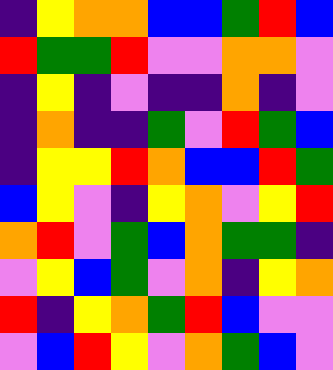[["indigo", "yellow", "orange", "orange", "blue", "blue", "green", "red", "blue"], ["red", "green", "green", "red", "violet", "violet", "orange", "orange", "violet"], ["indigo", "yellow", "indigo", "violet", "indigo", "indigo", "orange", "indigo", "violet"], ["indigo", "orange", "indigo", "indigo", "green", "violet", "red", "green", "blue"], ["indigo", "yellow", "yellow", "red", "orange", "blue", "blue", "red", "green"], ["blue", "yellow", "violet", "indigo", "yellow", "orange", "violet", "yellow", "red"], ["orange", "red", "violet", "green", "blue", "orange", "green", "green", "indigo"], ["violet", "yellow", "blue", "green", "violet", "orange", "indigo", "yellow", "orange"], ["red", "indigo", "yellow", "orange", "green", "red", "blue", "violet", "violet"], ["violet", "blue", "red", "yellow", "violet", "orange", "green", "blue", "violet"]]